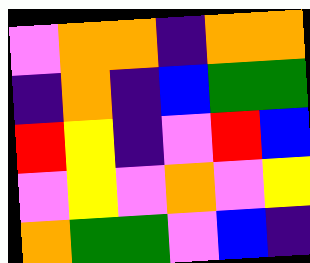[["violet", "orange", "orange", "indigo", "orange", "orange"], ["indigo", "orange", "indigo", "blue", "green", "green"], ["red", "yellow", "indigo", "violet", "red", "blue"], ["violet", "yellow", "violet", "orange", "violet", "yellow"], ["orange", "green", "green", "violet", "blue", "indigo"]]